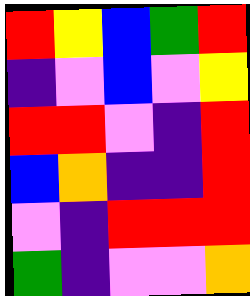[["red", "yellow", "blue", "green", "red"], ["indigo", "violet", "blue", "violet", "yellow"], ["red", "red", "violet", "indigo", "red"], ["blue", "orange", "indigo", "indigo", "red"], ["violet", "indigo", "red", "red", "red"], ["green", "indigo", "violet", "violet", "orange"]]